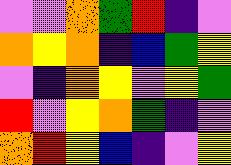[["violet", "violet", "orange", "green", "red", "indigo", "violet"], ["orange", "yellow", "orange", "indigo", "blue", "green", "yellow"], ["violet", "indigo", "orange", "yellow", "violet", "yellow", "green"], ["red", "violet", "yellow", "orange", "green", "indigo", "violet"], ["orange", "red", "yellow", "blue", "indigo", "violet", "yellow"]]